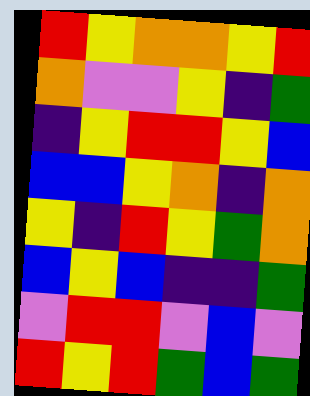[["red", "yellow", "orange", "orange", "yellow", "red"], ["orange", "violet", "violet", "yellow", "indigo", "green"], ["indigo", "yellow", "red", "red", "yellow", "blue"], ["blue", "blue", "yellow", "orange", "indigo", "orange"], ["yellow", "indigo", "red", "yellow", "green", "orange"], ["blue", "yellow", "blue", "indigo", "indigo", "green"], ["violet", "red", "red", "violet", "blue", "violet"], ["red", "yellow", "red", "green", "blue", "green"]]